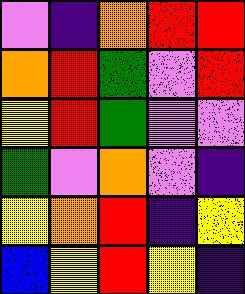[["violet", "indigo", "orange", "red", "red"], ["orange", "red", "green", "violet", "red"], ["yellow", "red", "green", "violet", "violet"], ["green", "violet", "orange", "violet", "indigo"], ["yellow", "orange", "red", "indigo", "yellow"], ["blue", "yellow", "red", "yellow", "indigo"]]